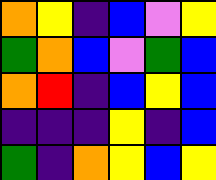[["orange", "yellow", "indigo", "blue", "violet", "yellow"], ["green", "orange", "blue", "violet", "green", "blue"], ["orange", "red", "indigo", "blue", "yellow", "blue"], ["indigo", "indigo", "indigo", "yellow", "indigo", "blue"], ["green", "indigo", "orange", "yellow", "blue", "yellow"]]